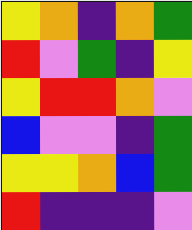[["yellow", "orange", "indigo", "orange", "green"], ["red", "violet", "green", "indigo", "yellow"], ["yellow", "red", "red", "orange", "violet"], ["blue", "violet", "violet", "indigo", "green"], ["yellow", "yellow", "orange", "blue", "green"], ["red", "indigo", "indigo", "indigo", "violet"]]